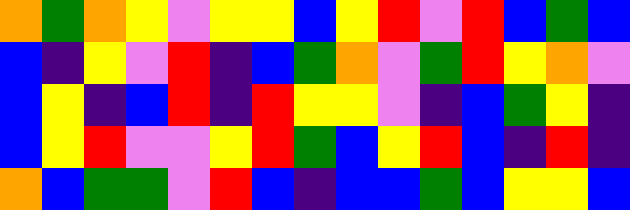[["orange", "green", "orange", "yellow", "violet", "yellow", "yellow", "blue", "yellow", "red", "violet", "red", "blue", "green", "blue"], ["blue", "indigo", "yellow", "violet", "red", "indigo", "blue", "green", "orange", "violet", "green", "red", "yellow", "orange", "violet"], ["blue", "yellow", "indigo", "blue", "red", "indigo", "red", "yellow", "yellow", "violet", "indigo", "blue", "green", "yellow", "indigo"], ["blue", "yellow", "red", "violet", "violet", "yellow", "red", "green", "blue", "yellow", "red", "blue", "indigo", "red", "indigo"], ["orange", "blue", "green", "green", "violet", "red", "blue", "indigo", "blue", "blue", "green", "blue", "yellow", "yellow", "blue"]]